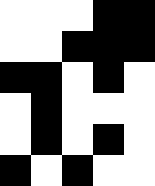[["white", "white", "white", "black", "black"], ["white", "white", "black", "black", "black"], ["black", "black", "white", "black", "white"], ["white", "black", "white", "white", "white"], ["white", "black", "white", "black", "white"], ["black", "white", "black", "white", "white"]]